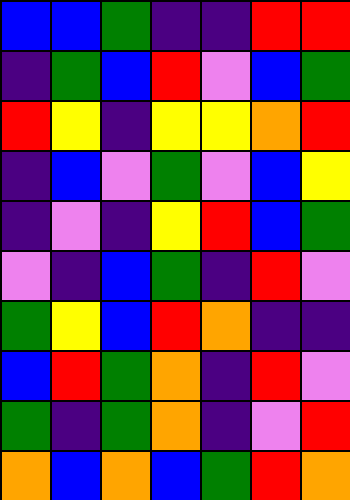[["blue", "blue", "green", "indigo", "indigo", "red", "red"], ["indigo", "green", "blue", "red", "violet", "blue", "green"], ["red", "yellow", "indigo", "yellow", "yellow", "orange", "red"], ["indigo", "blue", "violet", "green", "violet", "blue", "yellow"], ["indigo", "violet", "indigo", "yellow", "red", "blue", "green"], ["violet", "indigo", "blue", "green", "indigo", "red", "violet"], ["green", "yellow", "blue", "red", "orange", "indigo", "indigo"], ["blue", "red", "green", "orange", "indigo", "red", "violet"], ["green", "indigo", "green", "orange", "indigo", "violet", "red"], ["orange", "blue", "orange", "blue", "green", "red", "orange"]]